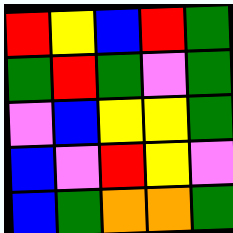[["red", "yellow", "blue", "red", "green"], ["green", "red", "green", "violet", "green"], ["violet", "blue", "yellow", "yellow", "green"], ["blue", "violet", "red", "yellow", "violet"], ["blue", "green", "orange", "orange", "green"]]